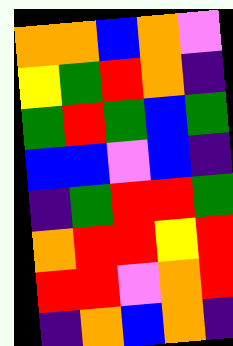[["orange", "orange", "blue", "orange", "violet"], ["yellow", "green", "red", "orange", "indigo"], ["green", "red", "green", "blue", "green"], ["blue", "blue", "violet", "blue", "indigo"], ["indigo", "green", "red", "red", "green"], ["orange", "red", "red", "yellow", "red"], ["red", "red", "violet", "orange", "red"], ["indigo", "orange", "blue", "orange", "indigo"]]